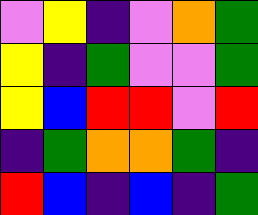[["violet", "yellow", "indigo", "violet", "orange", "green"], ["yellow", "indigo", "green", "violet", "violet", "green"], ["yellow", "blue", "red", "red", "violet", "red"], ["indigo", "green", "orange", "orange", "green", "indigo"], ["red", "blue", "indigo", "blue", "indigo", "green"]]